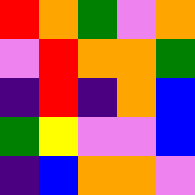[["red", "orange", "green", "violet", "orange"], ["violet", "red", "orange", "orange", "green"], ["indigo", "red", "indigo", "orange", "blue"], ["green", "yellow", "violet", "violet", "blue"], ["indigo", "blue", "orange", "orange", "violet"]]